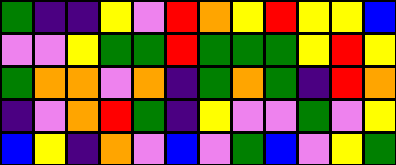[["green", "indigo", "indigo", "yellow", "violet", "red", "orange", "yellow", "red", "yellow", "yellow", "blue"], ["violet", "violet", "yellow", "green", "green", "red", "green", "green", "green", "yellow", "red", "yellow"], ["green", "orange", "orange", "violet", "orange", "indigo", "green", "orange", "green", "indigo", "red", "orange"], ["indigo", "violet", "orange", "red", "green", "indigo", "yellow", "violet", "violet", "green", "violet", "yellow"], ["blue", "yellow", "indigo", "orange", "violet", "blue", "violet", "green", "blue", "violet", "yellow", "green"]]